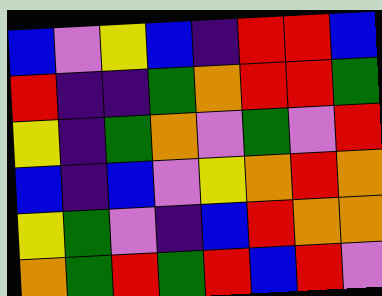[["blue", "violet", "yellow", "blue", "indigo", "red", "red", "blue"], ["red", "indigo", "indigo", "green", "orange", "red", "red", "green"], ["yellow", "indigo", "green", "orange", "violet", "green", "violet", "red"], ["blue", "indigo", "blue", "violet", "yellow", "orange", "red", "orange"], ["yellow", "green", "violet", "indigo", "blue", "red", "orange", "orange"], ["orange", "green", "red", "green", "red", "blue", "red", "violet"]]